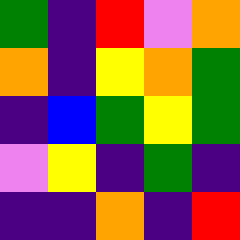[["green", "indigo", "red", "violet", "orange"], ["orange", "indigo", "yellow", "orange", "green"], ["indigo", "blue", "green", "yellow", "green"], ["violet", "yellow", "indigo", "green", "indigo"], ["indigo", "indigo", "orange", "indigo", "red"]]